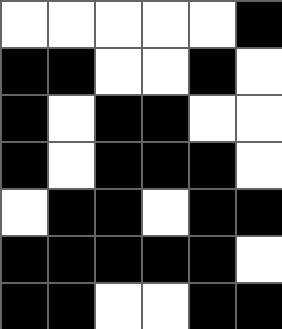[["white", "white", "white", "white", "white", "black"], ["black", "black", "white", "white", "black", "white"], ["black", "white", "black", "black", "white", "white"], ["black", "white", "black", "black", "black", "white"], ["white", "black", "black", "white", "black", "black"], ["black", "black", "black", "black", "black", "white"], ["black", "black", "white", "white", "black", "black"]]